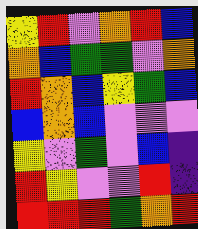[["yellow", "red", "violet", "orange", "red", "blue"], ["orange", "blue", "green", "green", "violet", "orange"], ["red", "orange", "blue", "yellow", "green", "blue"], ["blue", "orange", "blue", "violet", "violet", "violet"], ["yellow", "violet", "green", "violet", "blue", "indigo"], ["red", "yellow", "violet", "violet", "red", "indigo"], ["red", "red", "red", "green", "orange", "red"]]